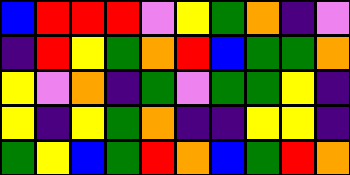[["blue", "red", "red", "red", "violet", "yellow", "green", "orange", "indigo", "violet"], ["indigo", "red", "yellow", "green", "orange", "red", "blue", "green", "green", "orange"], ["yellow", "violet", "orange", "indigo", "green", "violet", "green", "green", "yellow", "indigo"], ["yellow", "indigo", "yellow", "green", "orange", "indigo", "indigo", "yellow", "yellow", "indigo"], ["green", "yellow", "blue", "green", "red", "orange", "blue", "green", "red", "orange"]]